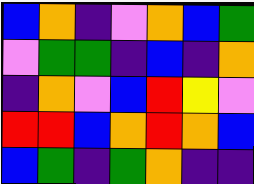[["blue", "orange", "indigo", "violet", "orange", "blue", "green"], ["violet", "green", "green", "indigo", "blue", "indigo", "orange"], ["indigo", "orange", "violet", "blue", "red", "yellow", "violet"], ["red", "red", "blue", "orange", "red", "orange", "blue"], ["blue", "green", "indigo", "green", "orange", "indigo", "indigo"]]